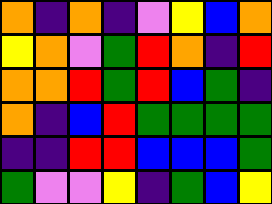[["orange", "indigo", "orange", "indigo", "violet", "yellow", "blue", "orange"], ["yellow", "orange", "violet", "green", "red", "orange", "indigo", "red"], ["orange", "orange", "red", "green", "red", "blue", "green", "indigo"], ["orange", "indigo", "blue", "red", "green", "green", "green", "green"], ["indigo", "indigo", "red", "red", "blue", "blue", "blue", "green"], ["green", "violet", "violet", "yellow", "indigo", "green", "blue", "yellow"]]